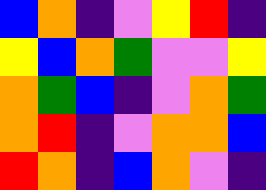[["blue", "orange", "indigo", "violet", "yellow", "red", "indigo"], ["yellow", "blue", "orange", "green", "violet", "violet", "yellow"], ["orange", "green", "blue", "indigo", "violet", "orange", "green"], ["orange", "red", "indigo", "violet", "orange", "orange", "blue"], ["red", "orange", "indigo", "blue", "orange", "violet", "indigo"]]